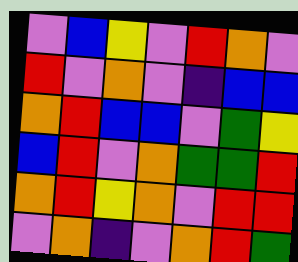[["violet", "blue", "yellow", "violet", "red", "orange", "violet"], ["red", "violet", "orange", "violet", "indigo", "blue", "blue"], ["orange", "red", "blue", "blue", "violet", "green", "yellow"], ["blue", "red", "violet", "orange", "green", "green", "red"], ["orange", "red", "yellow", "orange", "violet", "red", "red"], ["violet", "orange", "indigo", "violet", "orange", "red", "green"]]